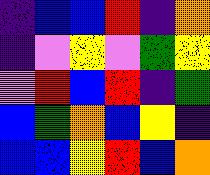[["indigo", "blue", "blue", "red", "indigo", "orange"], ["indigo", "violet", "yellow", "violet", "green", "yellow"], ["violet", "red", "blue", "red", "indigo", "green"], ["blue", "green", "orange", "blue", "yellow", "indigo"], ["blue", "blue", "yellow", "red", "blue", "orange"]]